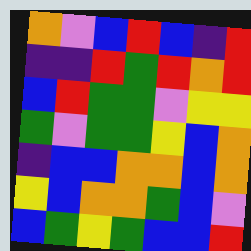[["orange", "violet", "blue", "red", "blue", "indigo", "red"], ["indigo", "indigo", "red", "green", "red", "orange", "red"], ["blue", "red", "green", "green", "violet", "yellow", "yellow"], ["green", "violet", "green", "green", "yellow", "blue", "orange"], ["indigo", "blue", "blue", "orange", "orange", "blue", "orange"], ["yellow", "blue", "orange", "orange", "green", "blue", "violet"], ["blue", "green", "yellow", "green", "blue", "blue", "red"]]